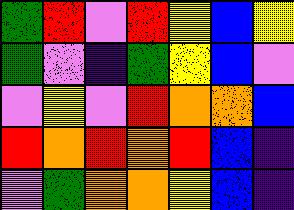[["green", "red", "violet", "red", "yellow", "blue", "yellow"], ["green", "violet", "indigo", "green", "yellow", "blue", "violet"], ["violet", "yellow", "violet", "red", "orange", "orange", "blue"], ["red", "orange", "red", "orange", "red", "blue", "indigo"], ["violet", "green", "orange", "orange", "yellow", "blue", "indigo"]]